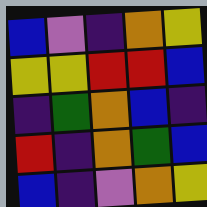[["blue", "violet", "indigo", "orange", "yellow"], ["yellow", "yellow", "red", "red", "blue"], ["indigo", "green", "orange", "blue", "indigo"], ["red", "indigo", "orange", "green", "blue"], ["blue", "indigo", "violet", "orange", "yellow"]]